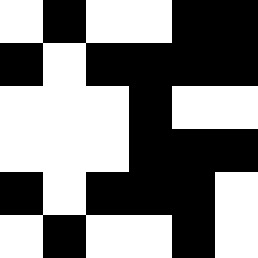[["white", "black", "white", "white", "black", "black"], ["black", "white", "black", "black", "black", "black"], ["white", "white", "white", "black", "white", "white"], ["white", "white", "white", "black", "black", "black"], ["black", "white", "black", "black", "black", "white"], ["white", "black", "white", "white", "black", "white"]]